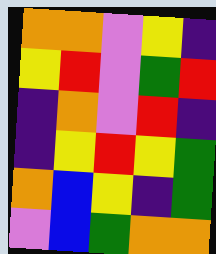[["orange", "orange", "violet", "yellow", "indigo"], ["yellow", "red", "violet", "green", "red"], ["indigo", "orange", "violet", "red", "indigo"], ["indigo", "yellow", "red", "yellow", "green"], ["orange", "blue", "yellow", "indigo", "green"], ["violet", "blue", "green", "orange", "orange"]]